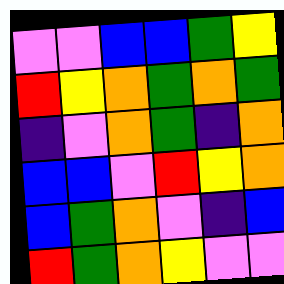[["violet", "violet", "blue", "blue", "green", "yellow"], ["red", "yellow", "orange", "green", "orange", "green"], ["indigo", "violet", "orange", "green", "indigo", "orange"], ["blue", "blue", "violet", "red", "yellow", "orange"], ["blue", "green", "orange", "violet", "indigo", "blue"], ["red", "green", "orange", "yellow", "violet", "violet"]]